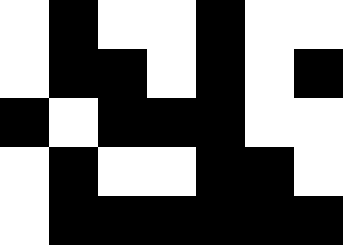[["white", "black", "white", "white", "black", "white", "white"], ["white", "black", "black", "white", "black", "white", "black"], ["black", "white", "black", "black", "black", "white", "white"], ["white", "black", "white", "white", "black", "black", "white"], ["white", "black", "black", "black", "black", "black", "black"]]